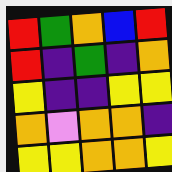[["red", "green", "orange", "blue", "red"], ["red", "indigo", "green", "indigo", "orange"], ["yellow", "indigo", "indigo", "yellow", "yellow"], ["orange", "violet", "orange", "orange", "indigo"], ["yellow", "yellow", "orange", "orange", "yellow"]]